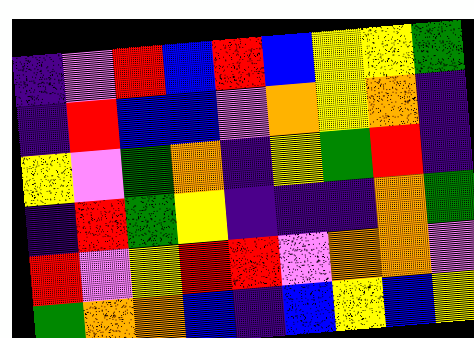[["indigo", "violet", "red", "blue", "red", "blue", "yellow", "yellow", "green"], ["indigo", "red", "blue", "blue", "violet", "orange", "yellow", "orange", "indigo"], ["yellow", "violet", "green", "orange", "indigo", "yellow", "green", "red", "indigo"], ["indigo", "red", "green", "yellow", "indigo", "indigo", "indigo", "orange", "green"], ["red", "violet", "yellow", "red", "red", "violet", "orange", "orange", "violet"], ["green", "orange", "orange", "blue", "indigo", "blue", "yellow", "blue", "yellow"]]